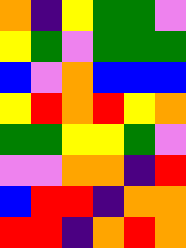[["orange", "indigo", "yellow", "green", "green", "violet"], ["yellow", "green", "violet", "green", "green", "green"], ["blue", "violet", "orange", "blue", "blue", "blue"], ["yellow", "red", "orange", "red", "yellow", "orange"], ["green", "green", "yellow", "yellow", "green", "violet"], ["violet", "violet", "orange", "orange", "indigo", "red"], ["blue", "red", "red", "indigo", "orange", "orange"], ["red", "red", "indigo", "orange", "red", "orange"]]